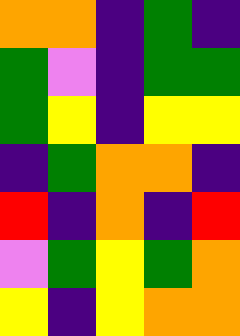[["orange", "orange", "indigo", "green", "indigo"], ["green", "violet", "indigo", "green", "green"], ["green", "yellow", "indigo", "yellow", "yellow"], ["indigo", "green", "orange", "orange", "indigo"], ["red", "indigo", "orange", "indigo", "red"], ["violet", "green", "yellow", "green", "orange"], ["yellow", "indigo", "yellow", "orange", "orange"]]